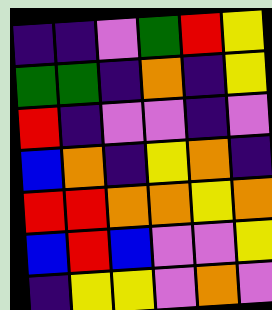[["indigo", "indigo", "violet", "green", "red", "yellow"], ["green", "green", "indigo", "orange", "indigo", "yellow"], ["red", "indigo", "violet", "violet", "indigo", "violet"], ["blue", "orange", "indigo", "yellow", "orange", "indigo"], ["red", "red", "orange", "orange", "yellow", "orange"], ["blue", "red", "blue", "violet", "violet", "yellow"], ["indigo", "yellow", "yellow", "violet", "orange", "violet"]]